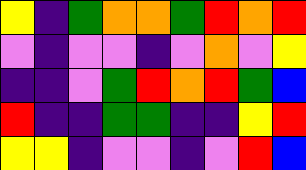[["yellow", "indigo", "green", "orange", "orange", "green", "red", "orange", "red"], ["violet", "indigo", "violet", "violet", "indigo", "violet", "orange", "violet", "yellow"], ["indigo", "indigo", "violet", "green", "red", "orange", "red", "green", "blue"], ["red", "indigo", "indigo", "green", "green", "indigo", "indigo", "yellow", "red"], ["yellow", "yellow", "indigo", "violet", "violet", "indigo", "violet", "red", "blue"]]